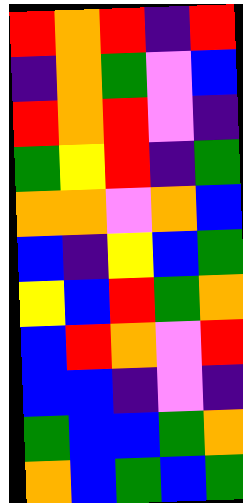[["red", "orange", "red", "indigo", "red"], ["indigo", "orange", "green", "violet", "blue"], ["red", "orange", "red", "violet", "indigo"], ["green", "yellow", "red", "indigo", "green"], ["orange", "orange", "violet", "orange", "blue"], ["blue", "indigo", "yellow", "blue", "green"], ["yellow", "blue", "red", "green", "orange"], ["blue", "red", "orange", "violet", "red"], ["blue", "blue", "indigo", "violet", "indigo"], ["green", "blue", "blue", "green", "orange"], ["orange", "blue", "green", "blue", "green"]]